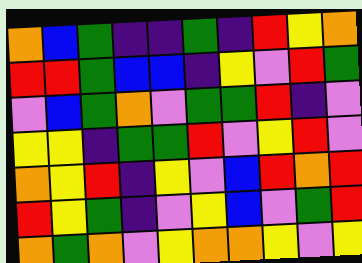[["orange", "blue", "green", "indigo", "indigo", "green", "indigo", "red", "yellow", "orange"], ["red", "red", "green", "blue", "blue", "indigo", "yellow", "violet", "red", "green"], ["violet", "blue", "green", "orange", "violet", "green", "green", "red", "indigo", "violet"], ["yellow", "yellow", "indigo", "green", "green", "red", "violet", "yellow", "red", "violet"], ["orange", "yellow", "red", "indigo", "yellow", "violet", "blue", "red", "orange", "red"], ["red", "yellow", "green", "indigo", "violet", "yellow", "blue", "violet", "green", "red"], ["orange", "green", "orange", "violet", "yellow", "orange", "orange", "yellow", "violet", "yellow"]]